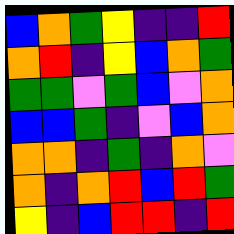[["blue", "orange", "green", "yellow", "indigo", "indigo", "red"], ["orange", "red", "indigo", "yellow", "blue", "orange", "green"], ["green", "green", "violet", "green", "blue", "violet", "orange"], ["blue", "blue", "green", "indigo", "violet", "blue", "orange"], ["orange", "orange", "indigo", "green", "indigo", "orange", "violet"], ["orange", "indigo", "orange", "red", "blue", "red", "green"], ["yellow", "indigo", "blue", "red", "red", "indigo", "red"]]